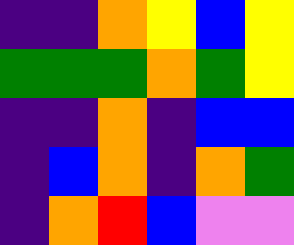[["indigo", "indigo", "orange", "yellow", "blue", "yellow"], ["green", "green", "green", "orange", "green", "yellow"], ["indigo", "indigo", "orange", "indigo", "blue", "blue"], ["indigo", "blue", "orange", "indigo", "orange", "green"], ["indigo", "orange", "red", "blue", "violet", "violet"]]